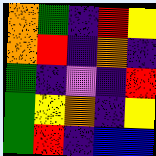[["orange", "green", "indigo", "red", "yellow"], ["orange", "red", "indigo", "orange", "indigo"], ["green", "indigo", "violet", "indigo", "red"], ["green", "yellow", "orange", "indigo", "yellow"], ["green", "red", "indigo", "blue", "blue"]]